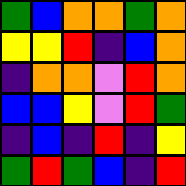[["green", "blue", "orange", "orange", "green", "orange"], ["yellow", "yellow", "red", "indigo", "blue", "orange"], ["indigo", "orange", "orange", "violet", "red", "orange"], ["blue", "blue", "yellow", "violet", "red", "green"], ["indigo", "blue", "indigo", "red", "indigo", "yellow"], ["green", "red", "green", "blue", "indigo", "red"]]